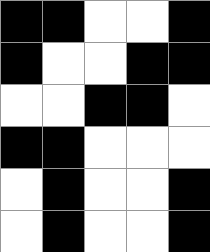[["black", "black", "white", "white", "black"], ["black", "white", "white", "black", "black"], ["white", "white", "black", "black", "white"], ["black", "black", "white", "white", "white"], ["white", "black", "white", "white", "black"], ["white", "black", "white", "white", "black"]]